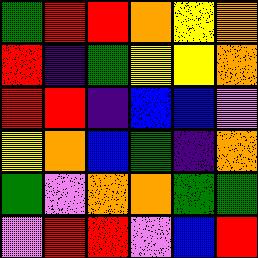[["green", "red", "red", "orange", "yellow", "orange"], ["red", "indigo", "green", "yellow", "yellow", "orange"], ["red", "red", "indigo", "blue", "blue", "violet"], ["yellow", "orange", "blue", "green", "indigo", "orange"], ["green", "violet", "orange", "orange", "green", "green"], ["violet", "red", "red", "violet", "blue", "red"]]